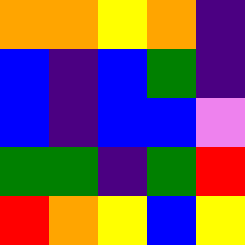[["orange", "orange", "yellow", "orange", "indigo"], ["blue", "indigo", "blue", "green", "indigo"], ["blue", "indigo", "blue", "blue", "violet"], ["green", "green", "indigo", "green", "red"], ["red", "orange", "yellow", "blue", "yellow"]]